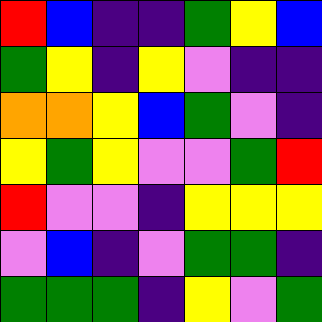[["red", "blue", "indigo", "indigo", "green", "yellow", "blue"], ["green", "yellow", "indigo", "yellow", "violet", "indigo", "indigo"], ["orange", "orange", "yellow", "blue", "green", "violet", "indigo"], ["yellow", "green", "yellow", "violet", "violet", "green", "red"], ["red", "violet", "violet", "indigo", "yellow", "yellow", "yellow"], ["violet", "blue", "indigo", "violet", "green", "green", "indigo"], ["green", "green", "green", "indigo", "yellow", "violet", "green"]]